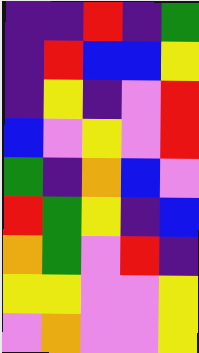[["indigo", "indigo", "red", "indigo", "green"], ["indigo", "red", "blue", "blue", "yellow"], ["indigo", "yellow", "indigo", "violet", "red"], ["blue", "violet", "yellow", "violet", "red"], ["green", "indigo", "orange", "blue", "violet"], ["red", "green", "yellow", "indigo", "blue"], ["orange", "green", "violet", "red", "indigo"], ["yellow", "yellow", "violet", "violet", "yellow"], ["violet", "orange", "violet", "violet", "yellow"]]